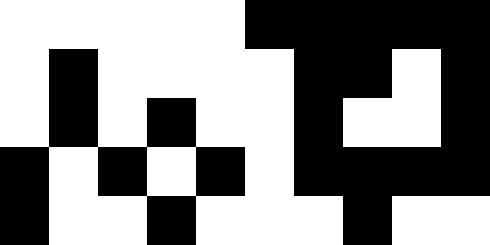[["white", "white", "white", "white", "white", "black", "black", "black", "black", "black"], ["white", "black", "white", "white", "white", "white", "black", "black", "white", "black"], ["white", "black", "white", "black", "white", "white", "black", "white", "white", "black"], ["black", "white", "black", "white", "black", "white", "black", "black", "black", "black"], ["black", "white", "white", "black", "white", "white", "white", "black", "white", "white"]]